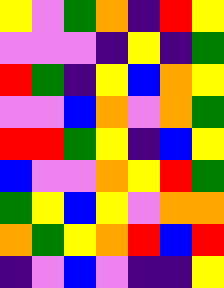[["yellow", "violet", "green", "orange", "indigo", "red", "yellow"], ["violet", "violet", "violet", "indigo", "yellow", "indigo", "green"], ["red", "green", "indigo", "yellow", "blue", "orange", "yellow"], ["violet", "violet", "blue", "orange", "violet", "orange", "green"], ["red", "red", "green", "yellow", "indigo", "blue", "yellow"], ["blue", "violet", "violet", "orange", "yellow", "red", "green"], ["green", "yellow", "blue", "yellow", "violet", "orange", "orange"], ["orange", "green", "yellow", "orange", "red", "blue", "red"], ["indigo", "violet", "blue", "violet", "indigo", "indigo", "yellow"]]